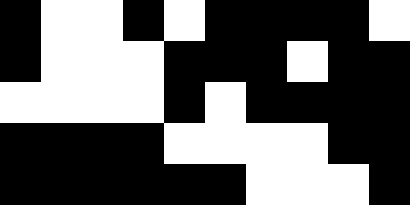[["black", "white", "white", "black", "white", "black", "black", "black", "black", "white"], ["black", "white", "white", "white", "black", "black", "black", "white", "black", "black"], ["white", "white", "white", "white", "black", "white", "black", "black", "black", "black"], ["black", "black", "black", "black", "white", "white", "white", "white", "black", "black"], ["black", "black", "black", "black", "black", "black", "white", "white", "white", "black"]]